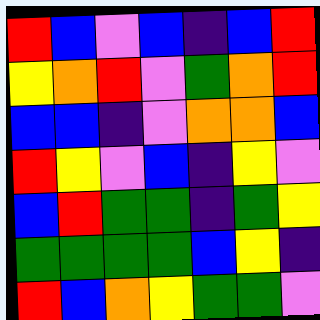[["red", "blue", "violet", "blue", "indigo", "blue", "red"], ["yellow", "orange", "red", "violet", "green", "orange", "red"], ["blue", "blue", "indigo", "violet", "orange", "orange", "blue"], ["red", "yellow", "violet", "blue", "indigo", "yellow", "violet"], ["blue", "red", "green", "green", "indigo", "green", "yellow"], ["green", "green", "green", "green", "blue", "yellow", "indigo"], ["red", "blue", "orange", "yellow", "green", "green", "violet"]]